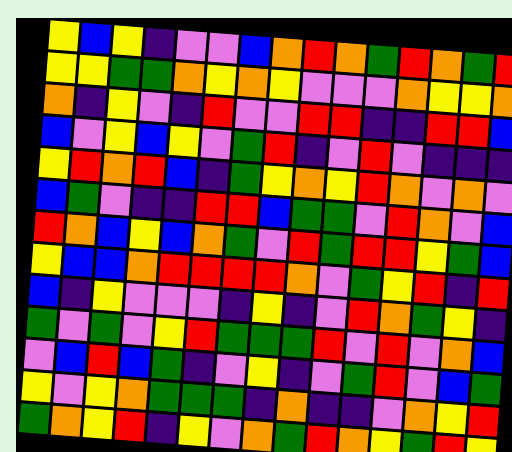[["yellow", "blue", "yellow", "indigo", "violet", "violet", "blue", "orange", "red", "orange", "green", "red", "orange", "green", "red"], ["yellow", "yellow", "green", "green", "orange", "yellow", "orange", "yellow", "violet", "violet", "violet", "orange", "yellow", "yellow", "orange"], ["orange", "indigo", "yellow", "violet", "indigo", "red", "violet", "violet", "red", "red", "indigo", "indigo", "red", "red", "blue"], ["blue", "violet", "yellow", "blue", "yellow", "violet", "green", "red", "indigo", "violet", "red", "violet", "indigo", "indigo", "indigo"], ["yellow", "red", "orange", "red", "blue", "indigo", "green", "yellow", "orange", "yellow", "red", "orange", "violet", "orange", "violet"], ["blue", "green", "violet", "indigo", "indigo", "red", "red", "blue", "green", "green", "violet", "red", "orange", "violet", "blue"], ["red", "orange", "blue", "yellow", "blue", "orange", "green", "violet", "red", "green", "red", "red", "yellow", "green", "blue"], ["yellow", "blue", "blue", "orange", "red", "red", "red", "red", "orange", "violet", "green", "yellow", "red", "indigo", "red"], ["blue", "indigo", "yellow", "violet", "violet", "violet", "indigo", "yellow", "indigo", "violet", "red", "orange", "green", "yellow", "indigo"], ["green", "violet", "green", "violet", "yellow", "red", "green", "green", "green", "red", "violet", "red", "violet", "orange", "blue"], ["violet", "blue", "red", "blue", "green", "indigo", "violet", "yellow", "indigo", "violet", "green", "red", "violet", "blue", "green"], ["yellow", "violet", "yellow", "orange", "green", "green", "green", "indigo", "orange", "indigo", "indigo", "violet", "orange", "yellow", "red"], ["green", "orange", "yellow", "red", "indigo", "yellow", "violet", "orange", "green", "red", "orange", "yellow", "green", "red", "yellow"]]